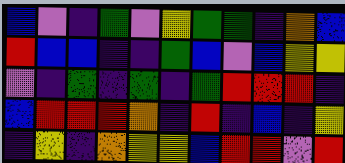[["blue", "violet", "indigo", "green", "violet", "yellow", "green", "green", "indigo", "orange", "blue"], ["red", "blue", "blue", "indigo", "indigo", "green", "blue", "violet", "blue", "yellow", "yellow"], ["violet", "indigo", "green", "indigo", "green", "indigo", "green", "red", "red", "red", "indigo"], ["blue", "red", "red", "red", "orange", "indigo", "red", "indigo", "blue", "indigo", "yellow"], ["indigo", "yellow", "indigo", "orange", "yellow", "yellow", "blue", "red", "red", "violet", "red"]]